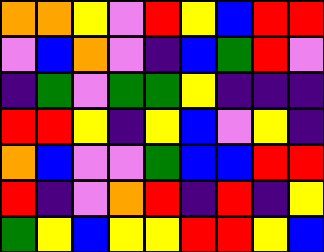[["orange", "orange", "yellow", "violet", "red", "yellow", "blue", "red", "red"], ["violet", "blue", "orange", "violet", "indigo", "blue", "green", "red", "violet"], ["indigo", "green", "violet", "green", "green", "yellow", "indigo", "indigo", "indigo"], ["red", "red", "yellow", "indigo", "yellow", "blue", "violet", "yellow", "indigo"], ["orange", "blue", "violet", "violet", "green", "blue", "blue", "red", "red"], ["red", "indigo", "violet", "orange", "red", "indigo", "red", "indigo", "yellow"], ["green", "yellow", "blue", "yellow", "yellow", "red", "red", "yellow", "blue"]]